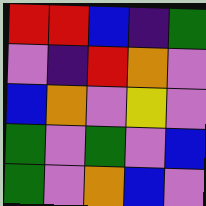[["red", "red", "blue", "indigo", "green"], ["violet", "indigo", "red", "orange", "violet"], ["blue", "orange", "violet", "yellow", "violet"], ["green", "violet", "green", "violet", "blue"], ["green", "violet", "orange", "blue", "violet"]]